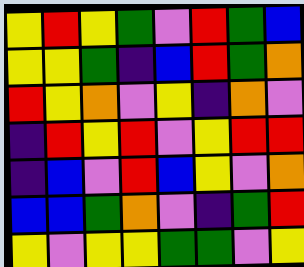[["yellow", "red", "yellow", "green", "violet", "red", "green", "blue"], ["yellow", "yellow", "green", "indigo", "blue", "red", "green", "orange"], ["red", "yellow", "orange", "violet", "yellow", "indigo", "orange", "violet"], ["indigo", "red", "yellow", "red", "violet", "yellow", "red", "red"], ["indigo", "blue", "violet", "red", "blue", "yellow", "violet", "orange"], ["blue", "blue", "green", "orange", "violet", "indigo", "green", "red"], ["yellow", "violet", "yellow", "yellow", "green", "green", "violet", "yellow"]]